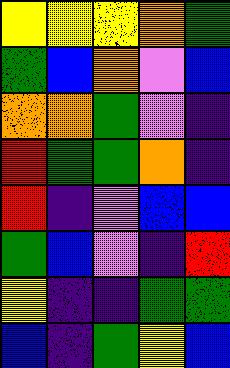[["yellow", "yellow", "yellow", "orange", "green"], ["green", "blue", "orange", "violet", "blue"], ["orange", "orange", "green", "violet", "indigo"], ["red", "green", "green", "orange", "indigo"], ["red", "indigo", "violet", "blue", "blue"], ["green", "blue", "violet", "indigo", "red"], ["yellow", "indigo", "indigo", "green", "green"], ["blue", "indigo", "green", "yellow", "blue"]]